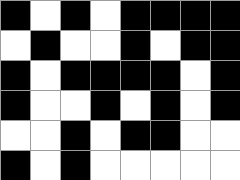[["black", "white", "black", "white", "black", "black", "black", "black"], ["white", "black", "white", "white", "black", "white", "black", "black"], ["black", "white", "black", "black", "black", "black", "white", "black"], ["black", "white", "white", "black", "white", "black", "white", "black"], ["white", "white", "black", "white", "black", "black", "white", "white"], ["black", "white", "black", "white", "white", "white", "white", "white"]]